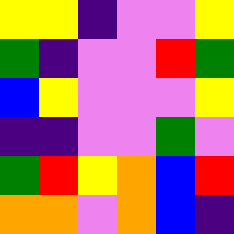[["yellow", "yellow", "indigo", "violet", "violet", "yellow"], ["green", "indigo", "violet", "violet", "red", "green"], ["blue", "yellow", "violet", "violet", "violet", "yellow"], ["indigo", "indigo", "violet", "violet", "green", "violet"], ["green", "red", "yellow", "orange", "blue", "red"], ["orange", "orange", "violet", "orange", "blue", "indigo"]]